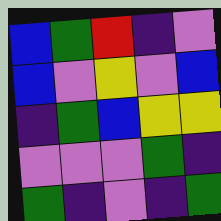[["blue", "green", "red", "indigo", "violet"], ["blue", "violet", "yellow", "violet", "blue"], ["indigo", "green", "blue", "yellow", "yellow"], ["violet", "violet", "violet", "green", "indigo"], ["green", "indigo", "violet", "indigo", "green"]]